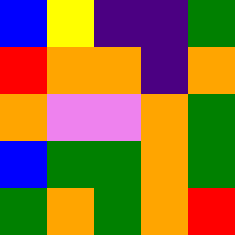[["blue", "yellow", "indigo", "indigo", "green"], ["red", "orange", "orange", "indigo", "orange"], ["orange", "violet", "violet", "orange", "green"], ["blue", "green", "green", "orange", "green"], ["green", "orange", "green", "orange", "red"]]